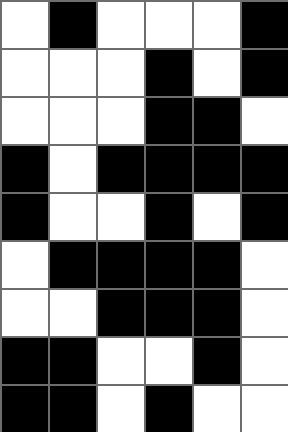[["white", "black", "white", "white", "white", "black"], ["white", "white", "white", "black", "white", "black"], ["white", "white", "white", "black", "black", "white"], ["black", "white", "black", "black", "black", "black"], ["black", "white", "white", "black", "white", "black"], ["white", "black", "black", "black", "black", "white"], ["white", "white", "black", "black", "black", "white"], ["black", "black", "white", "white", "black", "white"], ["black", "black", "white", "black", "white", "white"]]